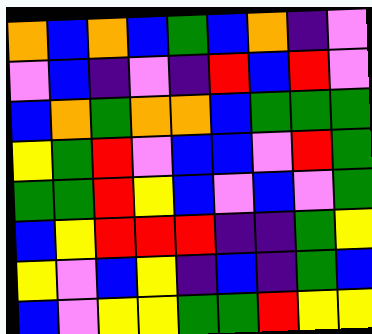[["orange", "blue", "orange", "blue", "green", "blue", "orange", "indigo", "violet"], ["violet", "blue", "indigo", "violet", "indigo", "red", "blue", "red", "violet"], ["blue", "orange", "green", "orange", "orange", "blue", "green", "green", "green"], ["yellow", "green", "red", "violet", "blue", "blue", "violet", "red", "green"], ["green", "green", "red", "yellow", "blue", "violet", "blue", "violet", "green"], ["blue", "yellow", "red", "red", "red", "indigo", "indigo", "green", "yellow"], ["yellow", "violet", "blue", "yellow", "indigo", "blue", "indigo", "green", "blue"], ["blue", "violet", "yellow", "yellow", "green", "green", "red", "yellow", "yellow"]]